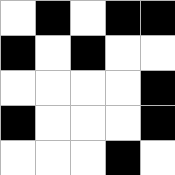[["white", "black", "white", "black", "black"], ["black", "white", "black", "white", "white"], ["white", "white", "white", "white", "black"], ["black", "white", "white", "white", "black"], ["white", "white", "white", "black", "white"]]